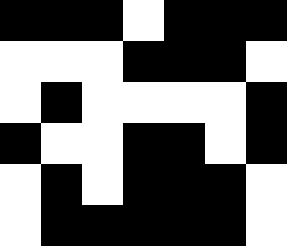[["black", "black", "black", "white", "black", "black", "black"], ["white", "white", "white", "black", "black", "black", "white"], ["white", "black", "white", "white", "white", "white", "black"], ["black", "white", "white", "black", "black", "white", "black"], ["white", "black", "white", "black", "black", "black", "white"], ["white", "black", "black", "black", "black", "black", "white"]]